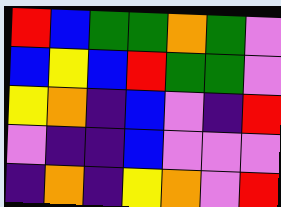[["red", "blue", "green", "green", "orange", "green", "violet"], ["blue", "yellow", "blue", "red", "green", "green", "violet"], ["yellow", "orange", "indigo", "blue", "violet", "indigo", "red"], ["violet", "indigo", "indigo", "blue", "violet", "violet", "violet"], ["indigo", "orange", "indigo", "yellow", "orange", "violet", "red"]]